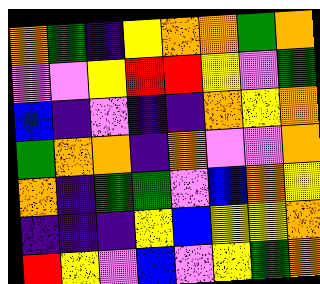[["orange", "green", "indigo", "yellow", "orange", "orange", "green", "orange"], ["violet", "violet", "yellow", "red", "red", "yellow", "violet", "green"], ["blue", "indigo", "violet", "indigo", "indigo", "orange", "yellow", "orange"], ["green", "orange", "orange", "indigo", "orange", "violet", "violet", "orange"], ["orange", "indigo", "green", "green", "violet", "blue", "orange", "yellow"], ["indigo", "indigo", "indigo", "yellow", "blue", "yellow", "yellow", "orange"], ["red", "yellow", "violet", "blue", "violet", "yellow", "green", "orange"]]